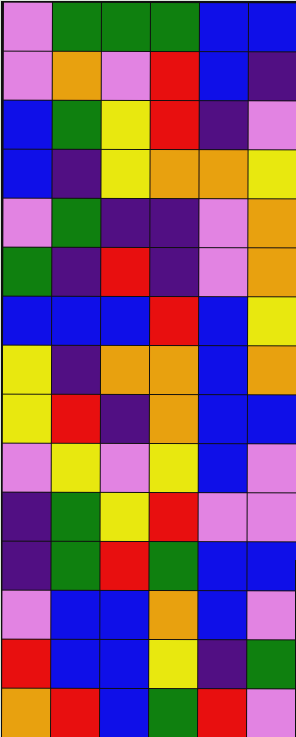[["violet", "green", "green", "green", "blue", "blue"], ["violet", "orange", "violet", "red", "blue", "indigo"], ["blue", "green", "yellow", "red", "indigo", "violet"], ["blue", "indigo", "yellow", "orange", "orange", "yellow"], ["violet", "green", "indigo", "indigo", "violet", "orange"], ["green", "indigo", "red", "indigo", "violet", "orange"], ["blue", "blue", "blue", "red", "blue", "yellow"], ["yellow", "indigo", "orange", "orange", "blue", "orange"], ["yellow", "red", "indigo", "orange", "blue", "blue"], ["violet", "yellow", "violet", "yellow", "blue", "violet"], ["indigo", "green", "yellow", "red", "violet", "violet"], ["indigo", "green", "red", "green", "blue", "blue"], ["violet", "blue", "blue", "orange", "blue", "violet"], ["red", "blue", "blue", "yellow", "indigo", "green"], ["orange", "red", "blue", "green", "red", "violet"]]